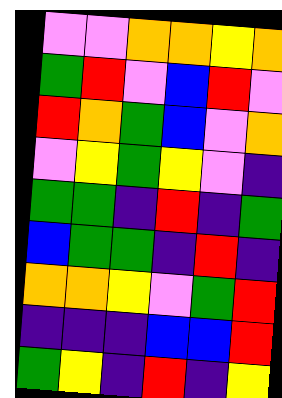[["violet", "violet", "orange", "orange", "yellow", "orange"], ["green", "red", "violet", "blue", "red", "violet"], ["red", "orange", "green", "blue", "violet", "orange"], ["violet", "yellow", "green", "yellow", "violet", "indigo"], ["green", "green", "indigo", "red", "indigo", "green"], ["blue", "green", "green", "indigo", "red", "indigo"], ["orange", "orange", "yellow", "violet", "green", "red"], ["indigo", "indigo", "indigo", "blue", "blue", "red"], ["green", "yellow", "indigo", "red", "indigo", "yellow"]]